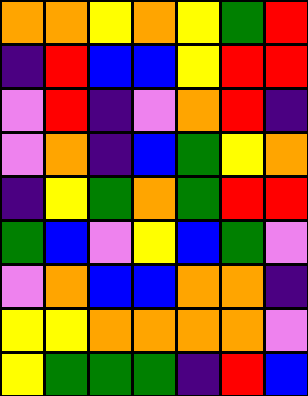[["orange", "orange", "yellow", "orange", "yellow", "green", "red"], ["indigo", "red", "blue", "blue", "yellow", "red", "red"], ["violet", "red", "indigo", "violet", "orange", "red", "indigo"], ["violet", "orange", "indigo", "blue", "green", "yellow", "orange"], ["indigo", "yellow", "green", "orange", "green", "red", "red"], ["green", "blue", "violet", "yellow", "blue", "green", "violet"], ["violet", "orange", "blue", "blue", "orange", "orange", "indigo"], ["yellow", "yellow", "orange", "orange", "orange", "orange", "violet"], ["yellow", "green", "green", "green", "indigo", "red", "blue"]]